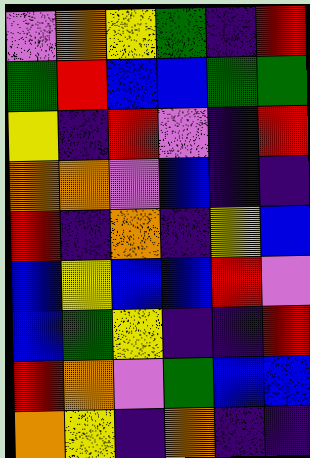[["violet", "orange", "yellow", "green", "indigo", "red"], ["green", "red", "blue", "blue", "green", "green"], ["yellow", "indigo", "red", "violet", "indigo", "red"], ["orange", "orange", "violet", "blue", "indigo", "indigo"], ["red", "indigo", "orange", "indigo", "yellow", "blue"], ["blue", "yellow", "blue", "blue", "red", "violet"], ["blue", "green", "yellow", "indigo", "indigo", "red"], ["red", "orange", "violet", "green", "blue", "blue"], ["orange", "yellow", "indigo", "orange", "indigo", "indigo"]]